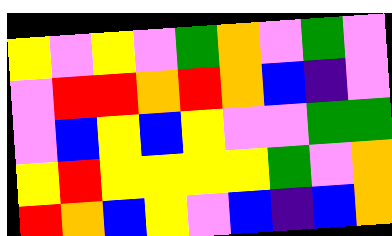[["yellow", "violet", "yellow", "violet", "green", "orange", "violet", "green", "violet"], ["violet", "red", "red", "orange", "red", "orange", "blue", "indigo", "violet"], ["violet", "blue", "yellow", "blue", "yellow", "violet", "violet", "green", "green"], ["yellow", "red", "yellow", "yellow", "yellow", "yellow", "green", "violet", "orange"], ["red", "orange", "blue", "yellow", "violet", "blue", "indigo", "blue", "orange"]]